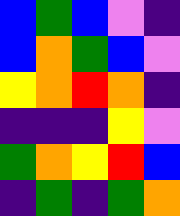[["blue", "green", "blue", "violet", "indigo"], ["blue", "orange", "green", "blue", "violet"], ["yellow", "orange", "red", "orange", "indigo"], ["indigo", "indigo", "indigo", "yellow", "violet"], ["green", "orange", "yellow", "red", "blue"], ["indigo", "green", "indigo", "green", "orange"]]